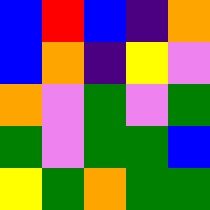[["blue", "red", "blue", "indigo", "orange"], ["blue", "orange", "indigo", "yellow", "violet"], ["orange", "violet", "green", "violet", "green"], ["green", "violet", "green", "green", "blue"], ["yellow", "green", "orange", "green", "green"]]